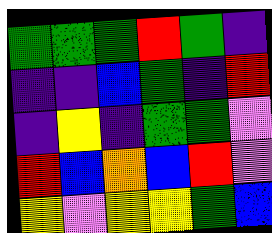[["green", "green", "green", "red", "green", "indigo"], ["indigo", "indigo", "blue", "green", "indigo", "red"], ["indigo", "yellow", "indigo", "green", "green", "violet"], ["red", "blue", "orange", "blue", "red", "violet"], ["yellow", "violet", "yellow", "yellow", "green", "blue"]]